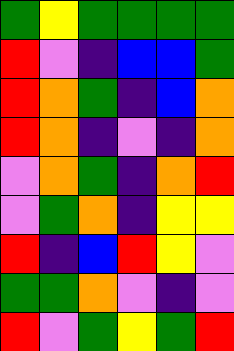[["green", "yellow", "green", "green", "green", "green"], ["red", "violet", "indigo", "blue", "blue", "green"], ["red", "orange", "green", "indigo", "blue", "orange"], ["red", "orange", "indigo", "violet", "indigo", "orange"], ["violet", "orange", "green", "indigo", "orange", "red"], ["violet", "green", "orange", "indigo", "yellow", "yellow"], ["red", "indigo", "blue", "red", "yellow", "violet"], ["green", "green", "orange", "violet", "indigo", "violet"], ["red", "violet", "green", "yellow", "green", "red"]]